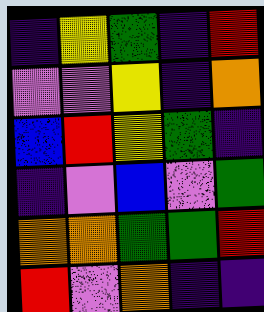[["indigo", "yellow", "green", "indigo", "red"], ["violet", "violet", "yellow", "indigo", "orange"], ["blue", "red", "yellow", "green", "indigo"], ["indigo", "violet", "blue", "violet", "green"], ["orange", "orange", "green", "green", "red"], ["red", "violet", "orange", "indigo", "indigo"]]